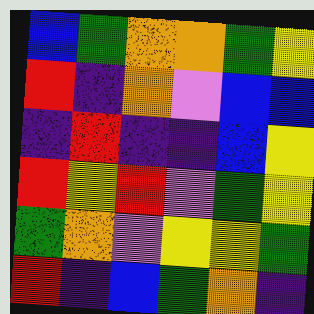[["blue", "green", "orange", "orange", "green", "yellow"], ["red", "indigo", "orange", "violet", "blue", "blue"], ["indigo", "red", "indigo", "indigo", "blue", "yellow"], ["red", "yellow", "red", "violet", "green", "yellow"], ["green", "orange", "violet", "yellow", "yellow", "green"], ["red", "indigo", "blue", "green", "orange", "indigo"]]